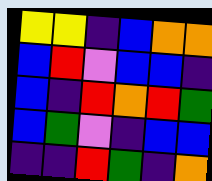[["yellow", "yellow", "indigo", "blue", "orange", "orange"], ["blue", "red", "violet", "blue", "blue", "indigo"], ["blue", "indigo", "red", "orange", "red", "green"], ["blue", "green", "violet", "indigo", "blue", "blue"], ["indigo", "indigo", "red", "green", "indigo", "orange"]]